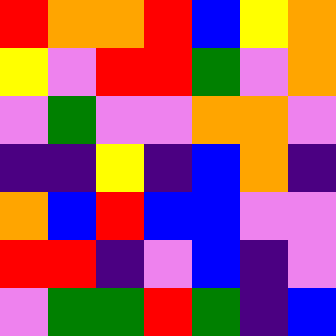[["red", "orange", "orange", "red", "blue", "yellow", "orange"], ["yellow", "violet", "red", "red", "green", "violet", "orange"], ["violet", "green", "violet", "violet", "orange", "orange", "violet"], ["indigo", "indigo", "yellow", "indigo", "blue", "orange", "indigo"], ["orange", "blue", "red", "blue", "blue", "violet", "violet"], ["red", "red", "indigo", "violet", "blue", "indigo", "violet"], ["violet", "green", "green", "red", "green", "indigo", "blue"]]